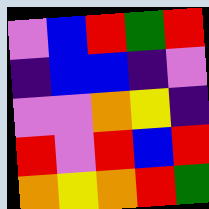[["violet", "blue", "red", "green", "red"], ["indigo", "blue", "blue", "indigo", "violet"], ["violet", "violet", "orange", "yellow", "indigo"], ["red", "violet", "red", "blue", "red"], ["orange", "yellow", "orange", "red", "green"]]